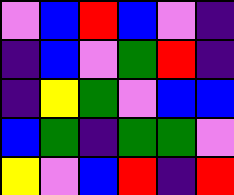[["violet", "blue", "red", "blue", "violet", "indigo"], ["indigo", "blue", "violet", "green", "red", "indigo"], ["indigo", "yellow", "green", "violet", "blue", "blue"], ["blue", "green", "indigo", "green", "green", "violet"], ["yellow", "violet", "blue", "red", "indigo", "red"]]